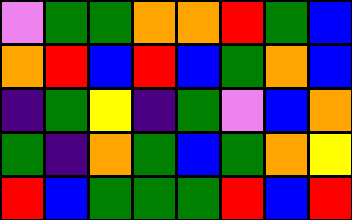[["violet", "green", "green", "orange", "orange", "red", "green", "blue"], ["orange", "red", "blue", "red", "blue", "green", "orange", "blue"], ["indigo", "green", "yellow", "indigo", "green", "violet", "blue", "orange"], ["green", "indigo", "orange", "green", "blue", "green", "orange", "yellow"], ["red", "blue", "green", "green", "green", "red", "blue", "red"]]